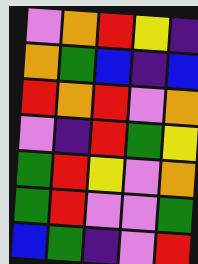[["violet", "orange", "red", "yellow", "indigo"], ["orange", "green", "blue", "indigo", "blue"], ["red", "orange", "red", "violet", "orange"], ["violet", "indigo", "red", "green", "yellow"], ["green", "red", "yellow", "violet", "orange"], ["green", "red", "violet", "violet", "green"], ["blue", "green", "indigo", "violet", "red"]]